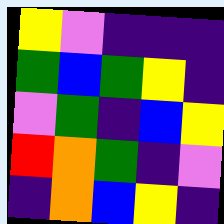[["yellow", "violet", "indigo", "indigo", "indigo"], ["green", "blue", "green", "yellow", "indigo"], ["violet", "green", "indigo", "blue", "yellow"], ["red", "orange", "green", "indigo", "violet"], ["indigo", "orange", "blue", "yellow", "indigo"]]